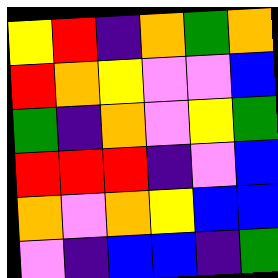[["yellow", "red", "indigo", "orange", "green", "orange"], ["red", "orange", "yellow", "violet", "violet", "blue"], ["green", "indigo", "orange", "violet", "yellow", "green"], ["red", "red", "red", "indigo", "violet", "blue"], ["orange", "violet", "orange", "yellow", "blue", "blue"], ["violet", "indigo", "blue", "blue", "indigo", "green"]]